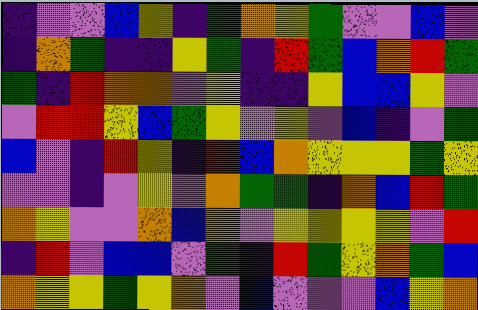[["indigo", "violet", "violet", "blue", "yellow", "indigo", "green", "orange", "yellow", "green", "violet", "violet", "blue", "violet"], ["indigo", "orange", "green", "indigo", "indigo", "yellow", "green", "indigo", "red", "green", "blue", "orange", "red", "green"], ["green", "indigo", "red", "orange", "orange", "violet", "yellow", "indigo", "indigo", "yellow", "blue", "blue", "yellow", "violet"], ["violet", "red", "red", "yellow", "blue", "green", "yellow", "violet", "yellow", "violet", "blue", "indigo", "violet", "green"], ["blue", "violet", "indigo", "red", "yellow", "indigo", "red", "blue", "orange", "yellow", "yellow", "yellow", "green", "yellow"], ["violet", "violet", "indigo", "violet", "yellow", "violet", "orange", "green", "green", "indigo", "orange", "blue", "red", "green"], ["orange", "yellow", "violet", "violet", "orange", "blue", "orange", "violet", "yellow", "yellow", "yellow", "yellow", "violet", "red"], ["indigo", "red", "violet", "blue", "blue", "violet", "green", "indigo", "red", "green", "yellow", "orange", "green", "blue"], ["orange", "yellow", "yellow", "green", "yellow", "orange", "violet", "blue", "violet", "violet", "violet", "blue", "yellow", "orange"]]